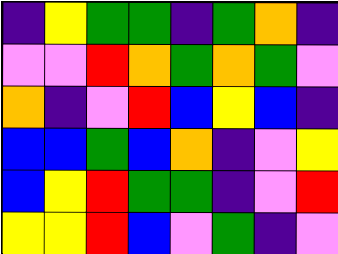[["indigo", "yellow", "green", "green", "indigo", "green", "orange", "indigo"], ["violet", "violet", "red", "orange", "green", "orange", "green", "violet"], ["orange", "indigo", "violet", "red", "blue", "yellow", "blue", "indigo"], ["blue", "blue", "green", "blue", "orange", "indigo", "violet", "yellow"], ["blue", "yellow", "red", "green", "green", "indigo", "violet", "red"], ["yellow", "yellow", "red", "blue", "violet", "green", "indigo", "violet"]]